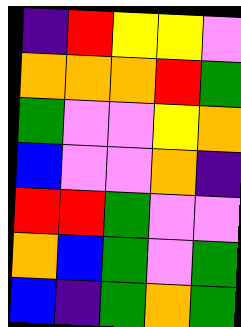[["indigo", "red", "yellow", "yellow", "violet"], ["orange", "orange", "orange", "red", "green"], ["green", "violet", "violet", "yellow", "orange"], ["blue", "violet", "violet", "orange", "indigo"], ["red", "red", "green", "violet", "violet"], ["orange", "blue", "green", "violet", "green"], ["blue", "indigo", "green", "orange", "green"]]